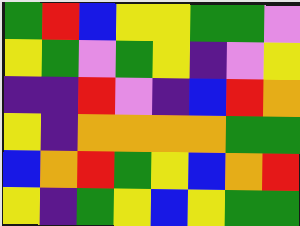[["green", "red", "blue", "yellow", "yellow", "green", "green", "violet"], ["yellow", "green", "violet", "green", "yellow", "indigo", "violet", "yellow"], ["indigo", "indigo", "red", "violet", "indigo", "blue", "red", "orange"], ["yellow", "indigo", "orange", "orange", "orange", "orange", "green", "green"], ["blue", "orange", "red", "green", "yellow", "blue", "orange", "red"], ["yellow", "indigo", "green", "yellow", "blue", "yellow", "green", "green"]]